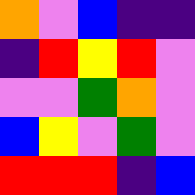[["orange", "violet", "blue", "indigo", "indigo"], ["indigo", "red", "yellow", "red", "violet"], ["violet", "violet", "green", "orange", "violet"], ["blue", "yellow", "violet", "green", "violet"], ["red", "red", "red", "indigo", "blue"]]